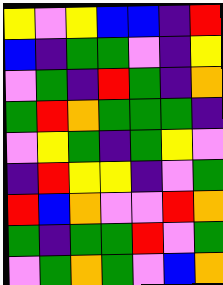[["yellow", "violet", "yellow", "blue", "blue", "indigo", "red"], ["blue", "indigo", "green", "green", "violet", "indigo", "yellow"], ["violet", "green", "indigo", "red", "green", "indigo", "orange"], ["green", "red", "orange", "green", "green", "green", "indigo"], ["violet", "yellow", "green", "indigo", "green", "yellow", "violet"], ["indigo", "red", "yellow", "yellow", "indigo", "violet", "green"], ["red", "blue", "orange", "violet", "violet", "red", "orange"], ["green", "indigo", "green", "green", "red", "violet", "green"], ["violet", "green", "orange", "green", "violet", "blue", "orange"]]